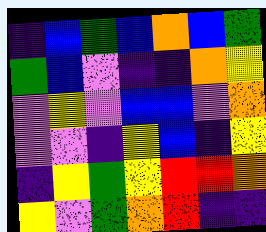[["indigo", "blue", "green", "blue", "orange", "blue", "green"], ["green", "blue", "violet", "indigo", "indigo", "orange", "yellow"], ["violet", "yellow", "violet", "blue", "blue", "violet", "orange"], ["violet", "violet", "indigo", "yellow", "blue", "indigo", "yellow"], ["indigo", "yellow", "green", "yellow", "red", "red", "orange"], ["yellow", "violet", "green", "orange", "red", "indigo", "indigo"]]